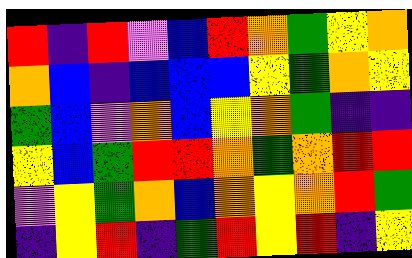[["red", "indigo", "red", "violet", "blue", "red", "orange", "green", "yellow", "orange"], ["orange", "blue", "indigo", "blue", "blue", "blue", "yellow", "green", "orange", "yellow"], ["green", "blue", "violet", "orange", "blue", "yellow", "orange", "green", "indigo", "indigo"], ["yellow", "blue", "green", "red", "red", "orange", "green", "orange", "red", "red"], ["violet", "yellow", "green", "orange", "blue", "orange", "yellow", "orange", "red", "green"], ["indigo", "yellow", "red", "indigo", "green", "red", "yellow", "red", "indigo", "yellow"]]